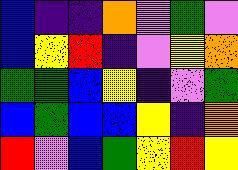[["blue", "indigo", "indigo", "orange", "violet", "green", "violet"], ["blue", "yellow", "red", "indigo", "violet", "yellow", "orange"], ["green", "green", "blue", "yellow", "indigo", "violet", "green"], ["blue", "green", "blue", "blue", "yellow", "indigo", "orange"], ["red", "violet", "blue", "green", "yellow", "red", "yellow"]]